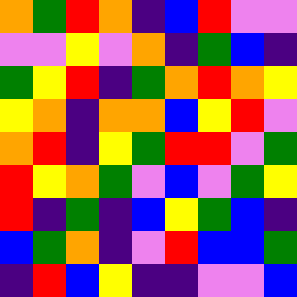[["orange", "green", "red", "orange", "indigo", "blue", "red", "violet", "violet"], ["violet", "violet", "yellow", "violet", "orange", "indigo", "green", "blue", "indigo"], ["green", "yellow", "red", "indigo", "green", "orange", "red", "orange", "yellow"], ["yellow", "orange", "indigo", "orange", "orange", "blue", "yellow", "red", "violet"], ["orange", "red", "indigo", "yellow", "green", "red", "red", "violet", "green"], ["red", "yellow", "orange", "green", "violet", "blue", "violet", "green", "yellow"], ["red", "indigo", "green", "indigo", "blue", "yellow", "green", "blue", "indigo"], ["blue", "green", "orange", "indigo", "violet", "red", "blue", "blue", "green"], ["indigo", "red", "blue", "yellow", "indigo", "indigo", "violet", "violet", "blue"]]